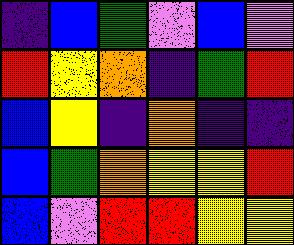[["indigo", "blue", "green", "violet", "blue", "violet"], ["red", "yellow", "orange", "indigo", "green", "red"], ["blue", "yellow", "indigo", "orange", "indigo", "indigo"], ["blue", "green", "orange", "yellow", "yellow", "red"], ["blue", "violet", "red", "red", "yellow", "yellow"]]